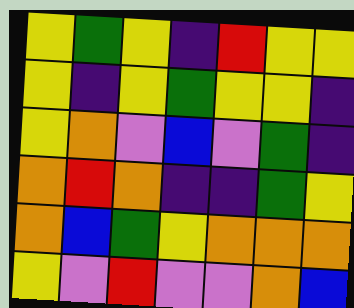[["yellow", "green", "yellow", "indigo", "red", "yellow", "yellow"], ["yellow", "indigo", "yellow", "green", "yellow", "yellow", "indigo"], ["yellow", "orange", "violet", "blue", "violet", "green", "indigo"], ["orange", "red", "orange", "indigo", "indigo", "green", "yellow"], ["orange", "blue", "green", "yellow", "orange", "orange", "orange"], ["yellow", "violet", "red", "violet", "violet", "orange", "blue"]]